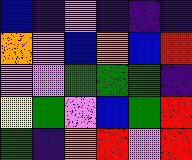[["blue", "indigo", "violet", "indigo", "indigo", "indigo"], ["orange", "violet", "blue", "orange", "blue", "red"], ["violet", "violet", "green", "green", "green", "indigo"], ["yellow", "green", "violet", "blue", "green", "red"], ["green", "indigo", "orange", "red", "violet", "red"]]